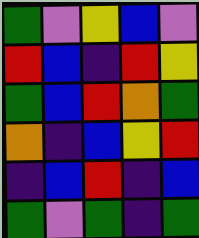[["green", "violet", "yellow", "blue", "violet"], ["red", "blue", "indigo", "red", "yellow"], ["green", "blue", "red", "orange", "green"], ["orange", "indigo", "blue", "yellow", "red"], ["indigo", "blue", "red", "indigo", "blue"], ["green", "violet", "green", "indigo", "green"]]